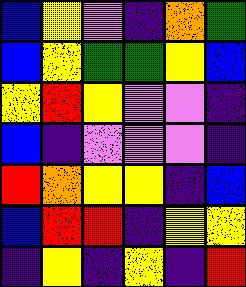[["blue", "yellow", "violet", "indigo", "orange", "green"], ["blue", "yellow", "green", "green", "yellow", "blue"], ["yellow", "red", "yellow", "violet", "violet", "indigo"], ["blue", "indigo", "violet", "violet", "violet", "indigo"], ["red", "orange", "yellow", "yellow", "indigo", "blue"], ["blue", "red", "red", "indigo", "yellow", "yellow"], ["indigo", "yellow", "indigo", "yellow", "indigo", "red"]]